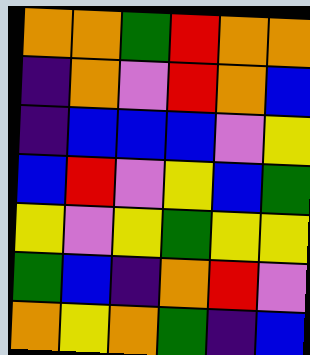[["orange", "orange", "green", "red", "orange", "orange"], ["indigo", "orange", "violet", "red", "orange", "blue"], ["indigo", "blue", "blue", "blue", "violet", "yellow"], ["blue", "red", "violet", "yellow", "blue", "green"], ["yellow", "violet", "yellow", "green", "yellow", "yellow"], ["green", "blue", "indigo", "orange", "red", "violet"], ["orange", "yellow", "orange", "green", "indigo", "blue"]]